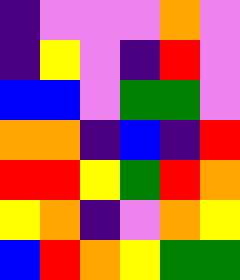[["indigo", "violet", "violet", "violet", "orange", "violet"], ["indigo", "yellow", "violet", "indigo", "red", "violet"], ["blue", "blue", "violet", "green", "green", "violet"], ["orange", "orange", "indigo", "blue", "indigo", "red"], ["red", "red", "yellow", "green", "red", "orange"], ["yellow", "orange", "indigo", "violet", "orange", "yellow"], ["blue", "red", "orange", "yellow", "green", "green"]]